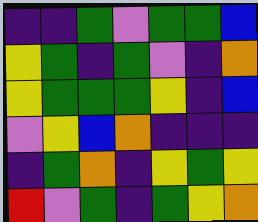[["indigo", "indigo", "green", "violet", "green", "green", "blue"], ["yellow", "green", "indigo", "green", "violet", "indigo", "orange"], ["yellow", "green", "green", "green", "yellow", "indigo", "blue"], ["violet", "yellow", "blue", "orange", "indigo", "indigo", "indigo"], ["indigo", "green", "orange", "indigo", "yellow", "green", "yellow"], ["red", "violet", "green", "indigo", "green", "yellow", "orange"]]